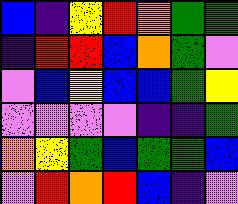[["blue", "indigo", "yellow", "red", "orange", "green", "green"], ["indigo", "red", "red", "blue", "orange", "green", "violet"], ["violet", "blue", "yellow", "blue", "blue", "green", "yellow"], ["violet", "violet", "violet", "violet", "indigo", "indigo", "green"], ["orange", "yellow", "green", "blue", "green", "green", "blue"], ["violet", "red", "orange", "red", "blue", "indigo", "violet"]]